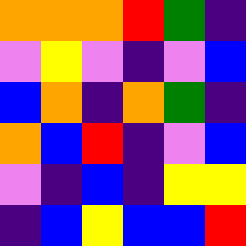[["orange", "orange", "orange", "red", "green", "indigo"], ["violet", "yellow", "violet", "indigo", "violet", "blue"], ["blue", "orange", "indigo", "orange", "green", "indigo"], ["orange", "blue", "red", "indigo", "violet", "blue"], ["violet", "indigo", "blue", "indigo", "yellow", "yellow"], ["indigo", "blue", "yellow", "blue", "blue", "red"]]